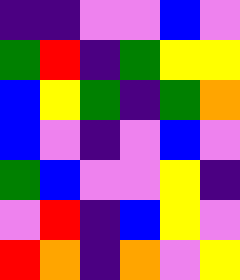[["indigo", "indigo", "violet", "violet", "blue", "violet"], ["green", "red", "indigo", "green", "yellow", "yellow"], ["blue", "yellow", "green", "indigo", "green", "orange"], ["blue", "violet", "indigo", "violet", "blue", "violet"], ["green", "blue", "violet", "violet", "yellow", "indigo"], ["violet", "red", "indigo", "blue", "yellow", "violet"], ["red", "orange", "indigo", "orange", "violet", "yellow"]]